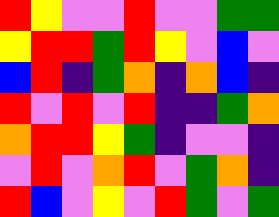[["red", "yellow", "violet", "violet", "red", "violet", "violet", "green", "green"], ["yellow", "red", "red", "green", "red", "yellow", "violet", "blue", "violet"], ["blue", "red", "indigo", "green", "orange", "indigo", "orange", "blue", "indigo"], ["red", "violet", "red", "violet", "red", "indigo", "indigo", "green", "orange"], ["orange", "red", "red", "yellow", "green", "indigo", "violet", "violet", "indigo"], ["violet", "red", "violet", "orange", "red", "violet", "green", "orange", "indigo"], ["red", "blue", "violet", "yellow", "violet", "red", "green", "violet", "green"]]